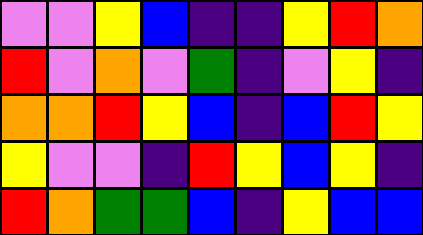[["violet", "violet", "yellow", "blue", "indigo", "indigo", "yellow", "red", "orange"], ["red", "violet", "orange", "violet", "green", "indigo", "violet", "yellow", "indigo"], ["orange", "orange", "red", "yellow", "blue", "indigo", "blue", "red", "yellow"], ["yellow", "violet", "violet", "indigo", "red", "yellow", "blue", "yellow", "indigo"], ["red", "orange", "green", "green", "blue", "indigo", "yellow", "blue", "blue"]]